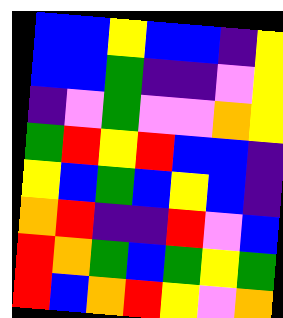[["blue", "blue", "yellow", "blue", "blue", "indigo", "yellow"], ["blue", "blue", "green", "indigo", "indigo", "violet", "yellow"], ["indigo", "violet", "green", "violet", "violet", "orange", "yellow"], ["green", "red", "yellow", "red", "blue", "blue", "indigo"], ["yellow", "blue", "green", "blue", "yellow", "blue", "indigo"], ["orange", "red", "indigo", "indigo", "red", "violet", "blue"], ["red", "orange", "green", "blue", "green", "yellow", "green"], ["red", "blue", "orange", "red", "yellow", "violet", "orange"]]